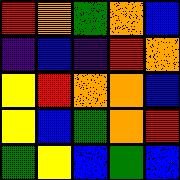[["red", "orange", "green", "orange", "blue"], ["indigo", "blue", "indigo", "red", "orange"], ["yellow", "red", "orange", "orange", "blue"], ["yellow", "blue", "green", "orange", "red"], ["green", "yellow", "blue", "green", "blue"]]